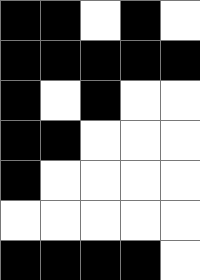[["black", "black", "white", "black", "white"], ["black", "black", "black", "black", "black"], ["black", "white", "black", "white", "white"], ["black", "black", "white", "white", "white"], ["black", "white", "white", "white", "white"], ["white", "white", "white", "white", "white"], ["black", "black", "black", "black", "white"]]